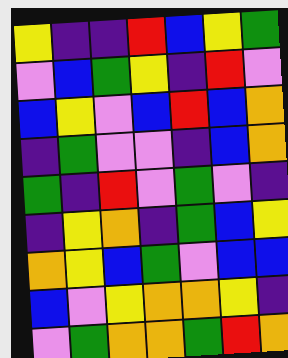[["yellow", "indigo", "indigo", "red", "blue", "yellow", "green"], ["violet", "blue", "green", "yellow", "indigo", "red", "violet"], ["blue", "yellow", "violet", "blue", "red", "blue", "orange"], ["indigo", "green", "violet", "violet", "indigo", "blue", "orange"], ["green", "indigo", "red", "violet", "green", "violet", "indigo"], ["indigo", "yellow", "orange", "indigo", "green", "blue", "yellow"], ["orange", "yellow", "blue", "green", "violet", "blue", "blue"], ["blue", "violet", "yellow", "orange", "orange", "yellow", "indigo"], ["violet", "green", "orange", "orange", "green", "red", "orange"]]